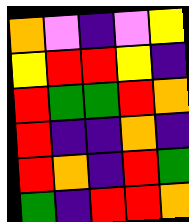[["orange", "violet", "indigo", "violet", "yellow"], ["yellow", "red", "red", "yellow", "indigo"], ["red", "green", "green", "red", "orange"], ["red", "indigo", "indigo", "orange", "indigo"], ["red", "orange", "indigo", "red", "green"], ["green", "indigo", "red", "red", "orange"]]